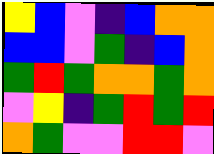[["yellow", "blue", "violet", "indigo", "blue", "orange", "orange"], ["blue", "blue", "violet", "green", "indigo", "blue", "orange"], ["green", "red", "green", "orange", "orange", "green", "orange"], ["violet", "yellow", "indigo", "green", "red", "green", "red"], ["orange", "green", "violet", "violet", "red", "red", "violet"]]